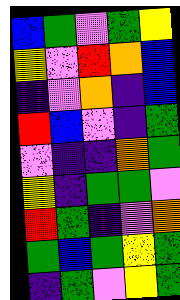[["blue", "green", "violet", "green", "yellow"], ["yellow", "violet", "red", "orange", "blue"], ["indigo", "violet", "orange", "indigo", "blue"], ["red", "blue", "violet", "indigo", "green"], ["violet", "indigo", "indigo", "orange", "green"], ["yellow", "indigo", "green", "green", "violet"], ["red", "green", "indigo", "violet", "orange"], ["green", "blue", "green", "yellow", "green"], ["indigo", "green", "violet", "yellow", "green"]]